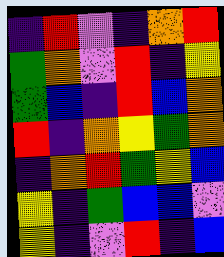[["indigo", "red", "violet", "indigo", "orange", "red"], ["green", "orange", "violet", "red", "indigo", "yellow"], ["green", "blue", "indigo", "red", "blue", "orange"], ["red", "indigo", "orange", "yellow", "green", "orange"], ["indigo", "orange", "red", "green", "yellow", "blue"], ["yellow", "indigo", "green", "blue", "blue", "violet"], ["yellow", "indigo", "violet", "red", "indigo", "blue"]]